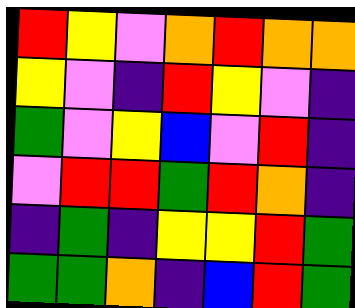[["red", "yellow", "violet", "orange", "red", "orange", "orange"], ["yellow", "violet", "indigo", "red", "yellow", "violet", "indigo"], ["green", "violet", "yellow", "blue", "violet", "red", "indigo"], ["violet", "red", "red", "green", "red", "orange", "indigo"], ["indigo", "green", "indigo", "yellow", "yellow", "red", "green"], ["green", "green", "orange", "indigo", "blue", "red", "green"]]